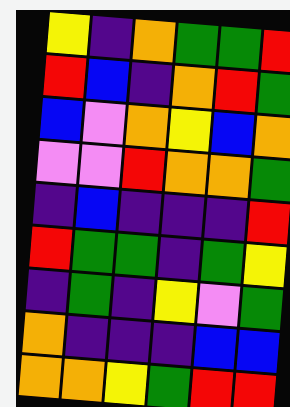[["yellow", "indigo", "orange", "green", "green", "red"], ["red", "blue", "indigo", "orange", "red", "green"], ["blue", "violet", "orange", "yellow", "blue", "orange"], ["violet", "violet", "red", "orange", "orange", "green"], ["indigo", "blue", "indigo", "indigo", "indigo", "red"], ["red", "green", "green", "indigo", "green", "yellow"], ["indigo", "green", "indigo", "yellow", "violet", "green"], ["orange", "indigo", "indigo", "indigo", "blue", "blue"], ["orange", "orange", "yellow", "green", "red", "red"]]